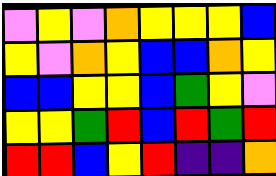[["violet", "yellow", "violet", "orange", "yellow", "yellow", "yellow", "blue"], ["yellow", "violet", "orange", "yellow", "blue", "blue", "orange", "yellow"], ["blue", "blue", "yellow", "yellow", "blue", "green", "yellow", "violet"], ["yellow", "yellow", "green", "red", "blue", "red", "green", "red"], ["red", "red", "blue", "yellow", "red", "indigo", "indigo", "orange"]]